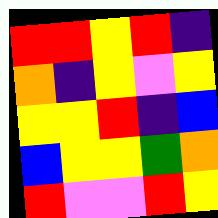[["red", "red", "yellow", "red", "indigo"], ["orange", "indigo", "yellow", "violet", "yellow"], ["yellow", "yellow", "red", "indigo", "blue"], ["blue", "yellow", "yellow", "green", "orange"], ["red", "violet", "violet", "red", "yellow"]]